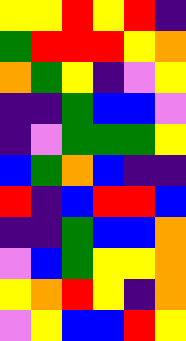[["yellow", "yellow", "red", "yellow", "red", "indigo"], ["green", "red", "red", "red", "yellow", "orange"], ["orange", "green", "yellow", "indigo", "violet", "yellow"], ["indigo", "indigo", "green", "blue", "blue", "violet"], ["indigo", "violet", "green", "green", "green", "yellow"], ["blue", "green", "orange", "blue", "indigo", "indigo"], ["red", "indigo", "blue", "red", "red", "blue"], ["indigo", "indigo", "green", "blue", "blue", "orange"], ["violet", "blue", "green", "yellow", "yellow", "orange"], ["yellow", "orange", "red", "yellow", "indigo", "orange"], ["violet", "yellow", "blue", "blue", "red", "yellow"]]